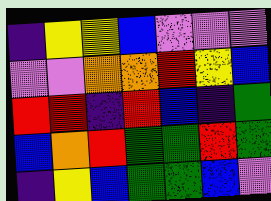[["indigo", "yellow", "yellow", "blue", "violet", "violet", "violet"], ["violet", "violet", "orange", "orange", "red", "yellow", "blue"], ["red", "red", "indigo", "red", "blue", "indigo", "green"], ["blue", "orange", "red", "green", "green", "red", "green"], ["indigo", "yellow", "blue", "green", "green", "blue", "violet"]]